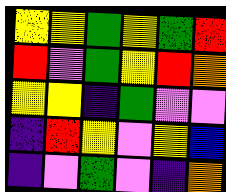[["yellow", "yellow", "green", "yellow", "green", "red"], ["red", "violet", "green", "yellow", "red", "orange"], ["yellow", "yellow", "indigo", "green", "violet", "violet"], ["indigo", "red", "yellow", "violet", "yellow", "blue"], ["indigo", "violet", "green", "violet", "indigo", "orange"]]